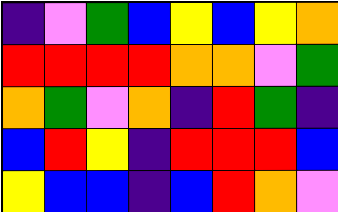[["indigo", "violet", "green", "blue", "yellow", "blue", "yellow", "orange"], ["red", "red", "red", "red", "orange", "orange", "violet", "green"], ["orange", "green", "violet", "orange", "indigo", "red", "green", "indigo"], ["blue", "red", "yellow", "indigo", "red", "red", "red", "blue"], ["yellow", "blue", "blue", "indigo", "blue", "red", "orange", "violet"]]